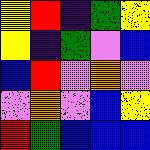[["yellow", "red", "indigo", "green", "yellow"], ["yellow", "indigo", "green", "violet", "blue"], ["blue", "red", "violet", "orange", "violet"], ["violet", "orange", "violet", "blue", "yellow"], ["red", "green", "blue", "blue", "blue"]]